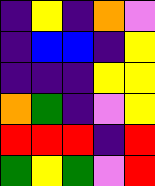[["indigo", "yellow", "indigo", "orange", "violet"], ["indigo", "blue", "blue", "indigo", "yellow"], ["indigo", "indigo", "indigo", "yellow", "yellow"], ["orange", "green", "indigo", "violet", "yellow"], ["red", "red", "red", "indigo", "red"], ["green", "yellow", "green", "violet", "red"]]